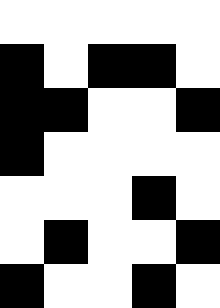[["white", "white", "white", "white", "white"], ["black", "white", "black", "black", "white"], ["black", "black", "white", "white", "black"], ["black", "white", "white", "white", "white"], ["white", "white", "white", "black", "white"], ["white", "black", "white", "white", "black"], ["black", "white", "white", "black", "white"]]